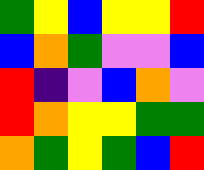[["green", "yellow", "blue", "yellow", "yellow", "red"], ["blue", "orange", "green", "violet", "violet", "blue"], ["red", "indigo", "violet", "blue", "orange", "violet"], ["red", "orange", "yellow", "yellow", "green", "green"], ["orange", "green", "yellow", "green", "blue", "red"]]